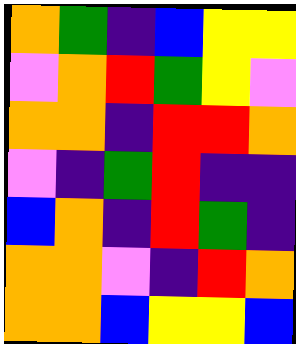[["orange", "green", "indigo", "blue", "yellow", "yellow"], ["violet", "orange", "red", "green", "yellow", "violet"], ["orange", "orange", "indigo", "red", "red", "orange"], ["violet", "indigo", "green", "red", "indigo", "indigo"], ["blue", "orange", "indigo", "red", "green", "indigo"], ["orange", "orange", "violet", "indigo", "red", "orange"], ["orange", "orange", "blue", "yellow", "yellow", "blue"]]